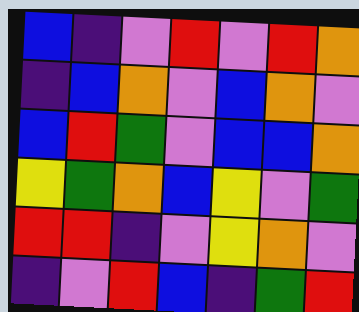[["blue", "indigo", "violet", "red", "violet", "red", "orange"], ["indigo", "blue", "orange", "violet", "blue", "orange", "violet"], ["blue", "red", "green", "violet", "blue", "blue", "orange"], ["yellow", "green", "orange", "blue", "yellow", "violet", "green"], ["red", "red", "indigo", "violet", "yellow", "orange", "violet"], ["indigo", "violet", "red", "blue", "indigo", "green", "red"]]